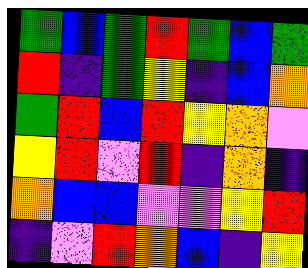[["green", "blue", "green", "red", "green", "blue", "green"], ["red", "indigo", "green", "yellow", "indigo", "blue", "orange"], ["green", "red", "blue", "red", "yellow", "orange", "violet"], ["yellow", "red", "violet", "red", "indigo", "orange", "indigo"], ["orange", "blue", "blue", "violet", "violet", "yellow", "red"], ["indigo", "violet", "red", "orange", "blue", "indigo", "yellow"]]